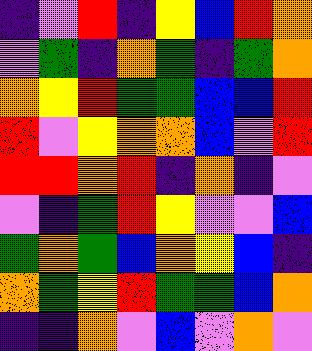[["indigo", "violet", "red", "indigo", "yellow", "blue", "red", "orange"], ["violet", "green", "indigo", "orange", "green", "indigo", "green", "orange"], ["orange", "yellow", "red", "green", "green", "blue", "blue", "red"], ["red", "violet", "yellow", "orange", "orange", "blue", "violet", "red"], ["red", "red", "orange", "red", "indigo", "orange", "indigo", "violet"], ["violet", "indigo", "green", "red", "yellow", "violet", "violet", "blue"], ["green", "orange", "green", "blue", "orange", "yellow", "blue", "indigo"], ["orange", "green", "yellow", "red", "green", "green", "blue", "orange"], ["indigo", "indigo", "orange", "violet", "blue", "violet", "orange", "violet"]]